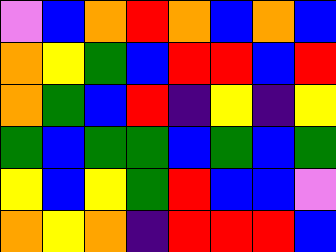[["violet", "blue", "orange", "red", "orange", "blue", "orange", "blue"], ["orange", "yellow", "green", "blue", "red", "red", "blue", "red"], ["orange", "green", "blue", "red", "indigo", "yellow", "indigo", "yellow"], ["green", "blue", "green", "green", "blue", "green", "blue", "green"], ["yellow", "blue", "yellow", "green", "red", "blue", "blue", "violet"], ["orange", "yellow", "orange", "indigo", "red", "red", "red", "blue"]]